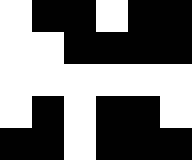[["white", "black", "black", "white", "black", "black"], ["white", "white", "black", "black", "black", "black"], ["white", "white", "white", "white", "white", "white"], ["white", "black", "white", "black", "black", "white"], ["black", "black", "white", "black", "black", "black"]]